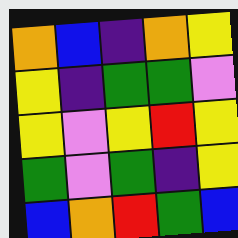[["orange", "blue", "indigo", "orange", "yellow"], ["yellow", "indigo", "green", "green", "violet"], ["yellow", "violet", "yellow", "red", "yellow"], ["green", "violet", "green", "indigo", "yellow"], ["blue", "orange", "red", "green", "blue"]]